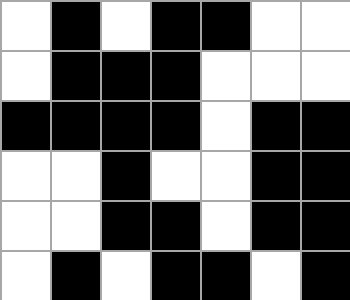[["white", "black", "white", "black", "black", "white", "white"], ["white", "black", "black", "black", "white", "white", "white"], ["black", "black", "black", "black", "white", "black", "black"], ["white", "white", "black", "white", "white", "black", "black"], ["white", "white", "black", "black", "white", "black", "black"], ["white", "black", "white", "black", "black", "white", "black"]]